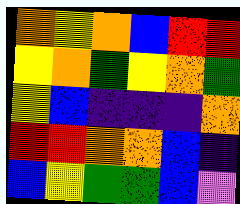[["orange", "yellow", "orange", "blue", "red", "red"], ["yellow", "orange", "green", "yellow", "orange", "green"], ["yellow", "blue", "indigo", "indigo", "indigo", "orange"], ["red", "red", "orange", "orange", "blue", "indigo"], ["blue", "yellow", "green", "green", "blue", "violet"]]